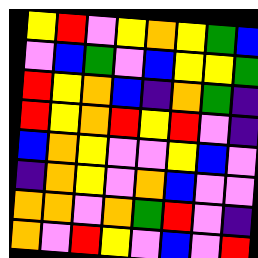[["yellow", "red", "violet", "yellow", "orange", "yellow", "green", "blue"], ["violet", "blue", "green", "violet", "blue", "yellow", "yellow", "green"], ["red", "yellow", "orange", "blue", "indigo", "orange", "green", "indigo"], ["red", "yellow", "orange", "red", "yellow", "red", "violet", "indigo"], ["blue", "orange", "yellow", "violet", "violet", "yellow", "blue", "violet"], ["indigo", "orange", "yellow", "violet", "orange", "blue", "violet", "violet"], ["orange", "orange", "violet", "orange", "green", "red", "violet", "indigo"], ["orange", "violet", "red", "yellow", "violet", "blue", "violet", "red"]]